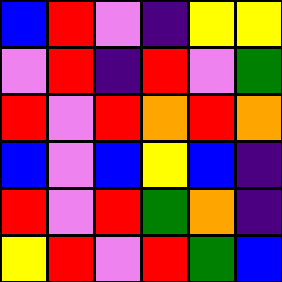[["blue", "red", "violet", "indigo", "yellow", "yellow"], ["violet", "red", "indigo", "red", "violet", "green"], ["red", "violet", "red", "orange", "red", "orange"], ["blue", "violet", "blue", "yellow", "blue", "indigo"], ["red", "violet", "red", "green", "orange", "indigo"], ["yellow", "red", "violet", "red", "green", "blue"]]